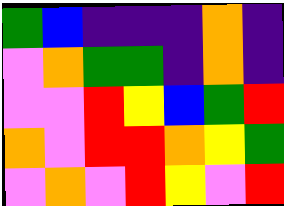[["green", "blue", "indigo", "indigo", "indigo", "orange", "indigo"], ["violet", "orange", "green", "green", "indigo", "orange", "indigo"], ["violet", "violet", "red", "yellow", "blue", "green", "red"], ["orange", "violet", "red", "red", "orange", "yellow", "green"], ["violet", "orange", "violet", "red", "yellow", "violet", "red"]]